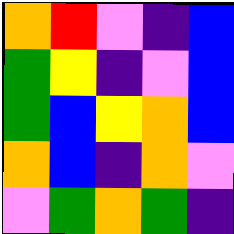[["orange", "red", "violet", "indigo", "blue"], ["green", "yellow", "indigo", "violet", "blue"], ["green", "blue", "yellow", "orange", "blue"], ["orange", "blue", "indigo", "orange", "violet"], ["violet", "green", "orange", "green", "indigo"]]